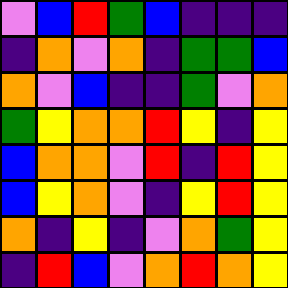[["violet", "blue", "red", "green", "blue", "indigo", "indigo", "indigo"], ["indigo", "orange", "violet", "orange", "indigo", "green", "green", "blue"], ["orange", "violet", "blue", "indigo", "indigo", "green", "violet", "orange"], ["green", "yellow", "orange", "orange", "red", "yellow", "indigo", "yellow"], ["blue", "orange", "orange", "violet", "red", "indigo", "red", "yellow"], ["blue", "yellow", "orange", "violet", "indigo", "yellow", "red", "yellow"], ["orange", "indigo", "yellow", "indigo", "violet", "orange", "green", "yellow"], ["indigo", "red", "blue", "violet", "orange", "red", "orange", "yellow"]]